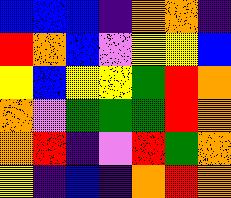[["blue", "blue", "blue", "indigo", "orange", "orange", "indigo"], ["red", "orange", "blue", "violet", "yellow", "yellow", "blue"], ["yellow", "blue", "yellow", "yellow", "green", "red", "orange"], ["orange", "violet", "green", "green", "green", "red", "orange"], ["orange", "red", "indigo", "violet", "red", "green", "orange"], ["yellow", "indigo", "blue", "indigo", "orange", "red", "orange"]]